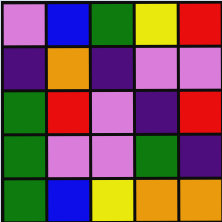[["violet", "blue", "green", "yellow", "red"], ["indigo", "orange", "indigo", "violet", "violet"], ["green", "red", "violet", "indigo", "red"], ["green", "violet", "violet", "green", "indigo"], ["green", "blue", "yellow", "orange", "orange"]]